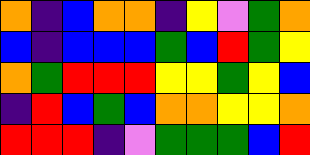[["orange", "indigo", "blue", "orange", "orange", "indigo", "yellow", "violet", "green", "orange"], ["blue", "indigo", "blue", "blue", "blue", "green", "blue", "red", "green", "yellow"], ["orange", "green", "red", "red", "red", "yellow", "yellow", "green", "yellow", "blue"], ["indigo", "red", "blue", "green", "blue", "orange", "orange", "yellow", "yellow", "orange"], ["red", "red", "red", "indigo", "violet", "green", "green", "green", "blue", "red"]]